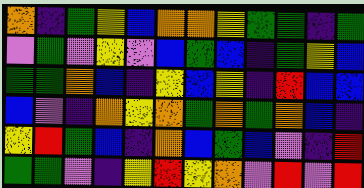[["orange", "indigo", "green", "yellow", "blue", "orange", "orange", "yellow", "green", "green", "indigo", "green"], ["violet", "green", "violet", "yellow", "violet", "blue", "green", "blue", "indigo", "green", "yellow", "blue"], ["green", "green", "orange", "blue", "indigo", "yellow", "blue", "yellow", "indigo", "red", "blue", "blue"], ["blue", "violet", "indigo", "orange", "yellow", "orange", "green", "orange", "green", "orange", "blue", "indigo"], ["yellow", "red", "green", "blue", "indigo", "orange", "blue", "green", "blue", "violet", "indigo", "red"], ["green", "green", "violet", "indigo", "yellow", "red", "yellow", "orange", "violet", "red", "violet", "red"]]